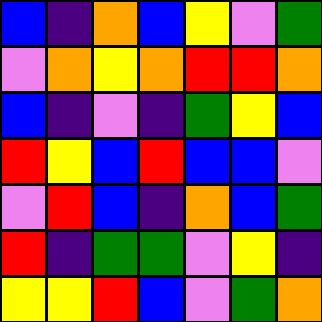[["blue", "indigo", "orange", "blue", "yellow", "violet", "green"], ["violet", "orange", "yellow", "orange", "red", "red", "orange"], ["blue", "indigo", "violet", "indigo", "green", "yellow", "blue"], ["red", "yellow", "blue", "red", "blue", "blue", "violet"], ["violet", "red", "blue", "indigo", "orange", "blue", "green"], ["red", "indigo", "green", "green", "violet", "yellow", "indigo"], ["yellow", "yellow", "red", "blue", "violet", "green", "orange"]]